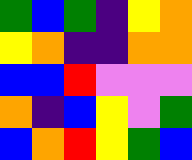[["green", "blue", "green", "indigo", "yellow", "orange"], ["yellow", "orange", "indigo", "indigo", "orange", "orange"], ["blue", "blue", "red", "violet", "violet", "violet"], ["orange", "indigo", "blue", "yellow", "violet", "green"], ["blue", "orange", "red", "yellow", "green", "blue"]]